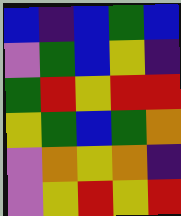[["blue", "indigo", "blue", "green", "blue"], ["violet", "green", "blue", "yellow", "indigo"], ["green", "red", "yellow", "red", "red"], ["yellow", "green", "blue", "green", "orange"], ["violet", "orange", "yellow", "orange", "indigo"], ["violet", "yellow", "red", "yellow", "red"]]